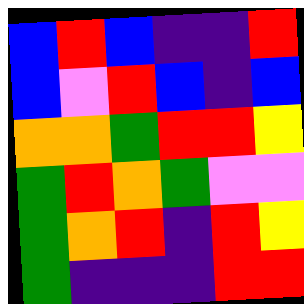[["blue", "red", "blue", "indigo", "indigo", "red"], ["blue", "violet", "red", "blue", "indigo", "blue"], ["orange", "orange", "green", "red", "red", "yellow"], ["green", "red", "orange", "green", "violet", "violet"], ["green", "orange", "red", "indigo", "red", "yellow"], ["green", "indigo", "indigo", "indigo", "red", "red"]]